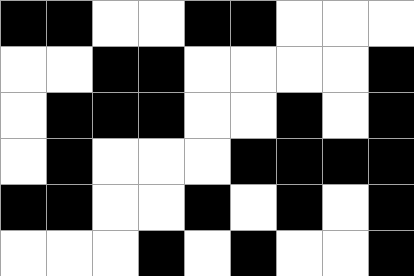[["black", "black", "white", "white", "black", "black", "white", "white", "white"], ["white", "white", "black", "black", "white", "white", "white", "white", "black"], ["white", "black", "black", "black", "white", "white", "black", "white", "black"], ["white", "black", "white", "white", "white", "black", "black", "black", "black"], ["black", "black", "white", "white", "black", "white", "black", "white", "black"], ["white", "white", "white", "black", "white", "black", "white", "white", "black"]]